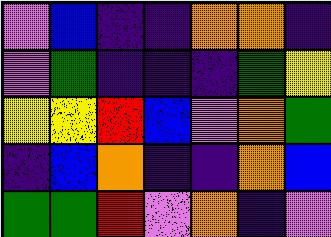[["violet", "blue", "indigo", "indigo", "orange", "orange", "indigo"], ["violet", "green", "indigo", "indigo", "indigo", "green", "yellow"], ["yellow", "yellow", "red", "blue", "violet", "orange", "green"], ["indigo", "blue", "orange", "indigo", "indigo", "orange", "blue"], ["green", "green", "red", "violet", "orange", "indigo", "violet"]]